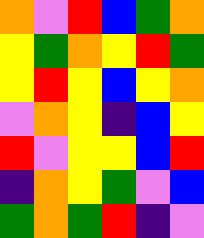[["orange", "violet", "red", "blue", "green", "orange"], ["yellow", "green", "orange", "yellow", "red", "green"], ["yellow", "red", "yellow", "blue", "yellow", "orange"], ["violet", "orange", "yellow", "indigo", "blue", "yellow"], ["red", "violet", "yellow", "yellow", "blue", "red"], ["indigo", "orange", "yellow", "green", "violet", "blue"], ["green", "orange", "green", "red", "indigo", "violet"]]